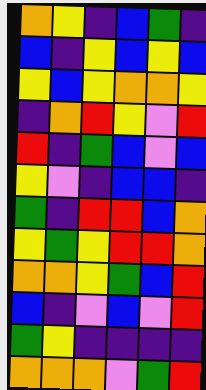[["orange", "yellow", "indigo", "blue", "green", "indigo"], ["blue", "indigo", "yellow", "blue", "yellow", "blue"], ["yellow", "blue", "yellow", "orange", "orange", "yellow"], ["indigo", "orange", "red", "yellow", "violet", "red"], ["red", "indigo", "green", "blue", "violet", "blue"], ["yellow", "violet", "indigo", "blue", "blue", "indigo"], ["green", "indigo", "red", "red", "blue", "orange"], ["yellow", "green", "yellow", "red", "red", "orange"], ["orange", "orange", "yellow", "green", "blue", "red"], ["blue", "indigo", "violet", "blue", "violet", "red"], ["green", "yellow", "indigo", "indigo", "indigo", "indigo"], ["orange", "orange", "orange", "violet", "green", "red"]]